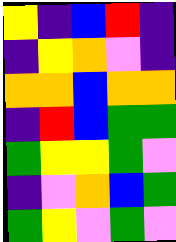[["yellow", "indigo", "blue", "red", "indigo"], ["indigo", "yellow", "orange", "violet", "indigo"], ["orange", "orange", "blue", "orange", "orange"], ["indigo", "red", "blue", "green", "green"], ["green", "yellow", "yellow", "green", "violet"], ["indigo", "violet", "orange", "blue", "green"], ["green", "yellow", "violet", "green", "violet"]]